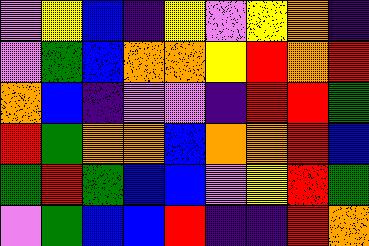[["violet", "yellow", "blue", "indigo", "yellow", "violet", "yellow", "orange", "indigo"], ["violet", "green", "blue", "orange", "orange", "yellow", "red", "orange", "red"], ["orange", "blue", "indigo", "violet", "violet", "indigo", "red", "red", "green"], ["red", "green", "orange", "orange", "blue", "orange", "orange", "red", "blue"], ["green", "red", "green", "blue", "blue", "violet", "yellow", "red", "green"], ["violet", "green", "blue", "blue", "red", "indigo", "indigo", "red", "orange"]]